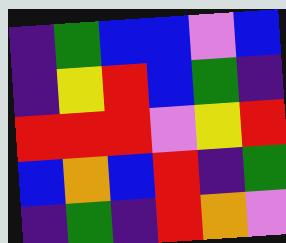[["indigo", "green", "blue", "blue", "violet", "blue"], ["indigo", "yellow", "red", "blue", "green", "indigo"], ["red", "red", "red", "violet", "yellow", "red"], ["blue", "orange", "blue", "red", "indigo", "green"], ["indigo", "green", "indigo", "red", "orange", "violet"]]